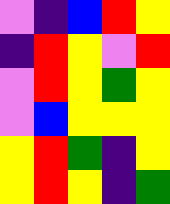[["violet", "indigo", "blue", "red", "yellow"], ["indigo", "red", "yellow", "violet", "red"], ["violet", "red", "yellow", "green", "yellow"], ["violet", "blue", "yellow", "yellow", "yellow"], ["yellow", "red", "green", "indigo", "yellow"], ["yellow", "red", "yellow", "indigo", "green"]]